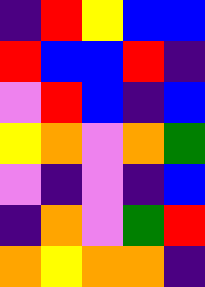[["indigo", "red", "yellow", "blue", "blue"], ["red", "blue", "blue", "red", "indigo"], ["violet", "red", "blue", "indigo", "blue"], ["yellow", "orange", "violet", "orange", "green"], ["violet", "indigo", "violet", "indigo", "blue"], ["indigo", "orange", "violet", "green", "red"], ["orange", "yellow", "orange", "orange", "indigo"]]